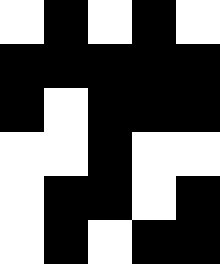[["white", "black", "white", "black", "white"], ["black", "black", "black", "black", "black"], ["black", "white", "black", "black", "black"], ["white", "white", "black", "white", "white"], ["white", "black", "black", "white", "black"], ["white", "black", "white", "black", "black"]]